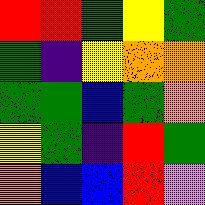[["red", "red", "green", "yellow", "green"], ["green", "indigo", "yellow", "orange", "orange"], ["green", "green", "blue", "green", "orange"], ["yellow", "green", "indigo", "red", "green"], ["orange", "blue", "blue", "red", "violet"]]